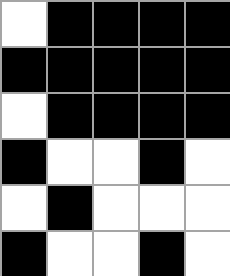[["white", "black", "black", "black", "black"], ["black", "black", "black", "black", "black"], ["white", "black", "black", "black", "black"], ["black", "white", "white", "black", "white"], ["white", "black", "white", "white", "white"], ["black", "white", "white", "black", "white"]]